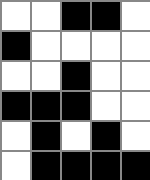[["white", "white", "black", "black", "white"], ["black", "white", "white", "white", "white"], ["white", "white", "black", "white", "white"], ["black", "black", "black", "white", "white"], ["white", "black", "white", "black", "white"], ["white", "black", "black", "black", "black"]]